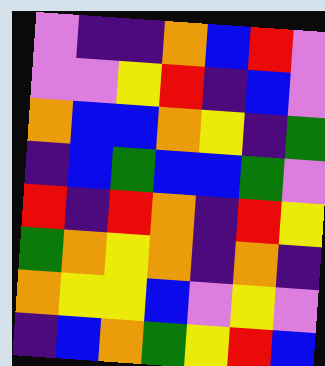[["violet", "indigo", "indigo", "orange", "blue", "red", "violet"], ["violet", "violet", "yellow", "red", "indigo", "blue", "violet"], ["orange", "blue", "blue", "orange", "yellow", "indigo", "green"], ["indigo", "blue", "green", "blue", "blue", "green", "violet"], ["red", "indigo", "red", "orange", "indigo", "red", "yellow"], ["green", "orange", "yellow", "orange", "indigo", "orange", "indigo"], ["orange", "yellow", "yellow", "blue", "violet", "yellow", "violet"], ["indigo", "blue", "orange", "green", "yellow", "red", "blue"]]